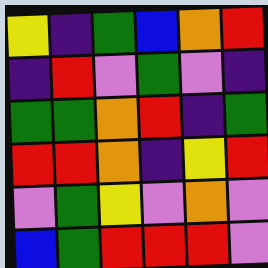[["yellow", "indigo", "green", "blue", "orange", "red"], ["indigo", "red", "violet", "green", "violet", "indigo"], ["green", "green", "orange", "red", "indigo", "green"], ["red", "red", "orange", "indigo", "yellow", "red"], ["violet", "green", "yellow", "violet", "orange", "violet"], ["blue", "green", "red", "red", "red", "violet"]]